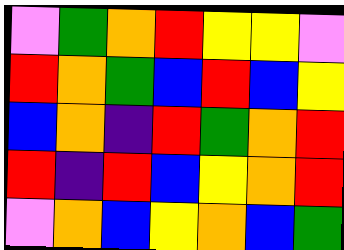[["violet", "green", "orange", "red", "yellow", "yellow", "violet"], ["red", "orange", "green", "blue", "red", "blue", "yellow"], ["blue", "orange", "indigo", "red", "green", "orange", "red"], ["red", "indigo", "red", "blue", "yellow", "orange", "red"], ["violet", "orange", "blue", "yellow", "orange", "blue", "green"]]